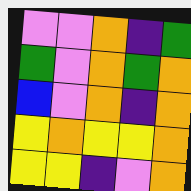[["violet", "violet", "orange", "indigo", "green"], ["green", "violet", "orange", "green", "orange"], ["blue", "violet", "orange", "indigo", "orange"], ["yellow", "orange", "yellow", "yellow", "orange"], ["yellow", "yellow", "indigo", "violet", "orange"]]